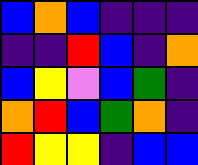[["blue", "orange", "blue", "indigo", "indigo", "indigo"], ["indigo", "indigo", "red", "blue", "indigo", "orange"], ["blue", "yellow", "violet", "blue", "green", "indigo"], ["orange", "red", "blue", "green", "orange", "indigo"], ["red", "yellow", "yellow", "indigo", "blue", "blue"]]